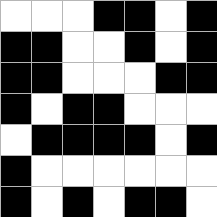[["white", "white", "white", "black", "black", "white", "black"], ["black", "black", "white", "white", "black", "white", "black"], ["black", "black", "white", "white", "white", "black", "black"], ["black", "white", "black", "black", "white", "white", "white"], ["white", "black", "black", "black", "black", "white", "black"], ["black", "white", "white", "white", "white", "white", "white"], ["black", "white", "black", "white", "black", "black", "white"]]